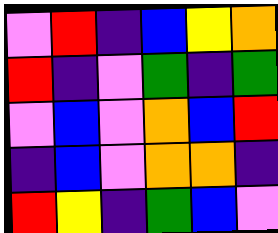[["violet", "red", "indigo", "blue", "yellow", "orange"], ["red", "indigo", "violet", "green", "indigo", "green"], ["violet", "blue", "violet", "orange", "blue", "red"], ["indigo", "blue", "violet", "orange", "orange", "indigo"], ["red", "yellow", "indigo", "green", "blue", "violet"]]